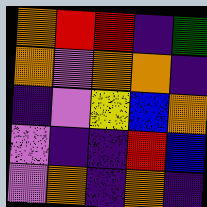[["orange", "red", "red", "indigo", "green"], ["orange", "violet", "orange", "orange", "indigo"], ["indigo", "violet", "yellow", "blue", "orange"], ["violet", "indigo", "indigo", "red", "blue"], ["violet", "orange", "indigo", "orange", "indigo"]]